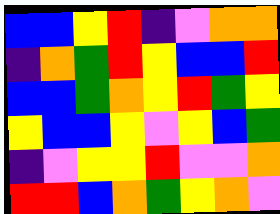[["blue", "blue", "yellow", "red", "indigo", "violet", "orange", "orange"], ["indigo", "orange", "green", "red", "yellow", "blue", "blue", "red"], ["blue", "blue", "green", "orange", "yellow", "red", "green", "yellow"], ["yellow", "blue", "blue", "yellow", "violet", "yellow", "blue", "green"], ["indigo", "violet", "yellow", "yellow", "red", "violet", "violet", "orange"], ["red", "red", "blue", "orange", "green", "yellow", "orange", "violet"]]